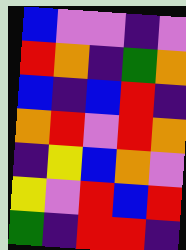[["blue", "violet", "violet", "indigo", "violet"], ["red", "orange", "indigo", "green", "orange"], ["blue", "indigo", "blue", "red", "indigo"], ["orange", "red", "violet", "red", "orange"], ["indigo", "yellow", "blue", "orange", "violet"], ["yellow", "violet", "red", "blue", "red"], ["green", "indigo", "red", "red", "indigo"]]